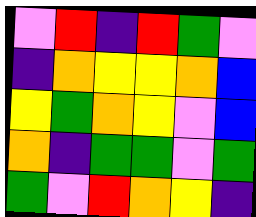[["violet", "red", "indigo", "red", "green", "violet"], ["indigo", "orange", "yellow", "yellow", "orange", "blue"], ["yellow", "green", "orange", "yellow", "violet", "blue"], ["orange", "indigo", "green", "green", "violet", "green"], ["green", "violet", "red", "orange", "yellow", "indigo"]]